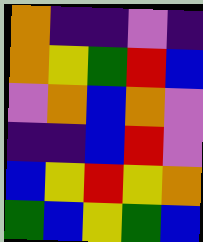[["orange", "indigo", "indigo", "violet", "indigo"], ["orange", "yellow", "green", "red", "blue"], ["violet", "orange", "blue", "orange", "violet"], ["indigo", "indigo", "blue", "red", "violet"], ["blue", "yellow", "red", "yellow", "orange"], ["green", "blue", "yellow", "green", "blue"]]